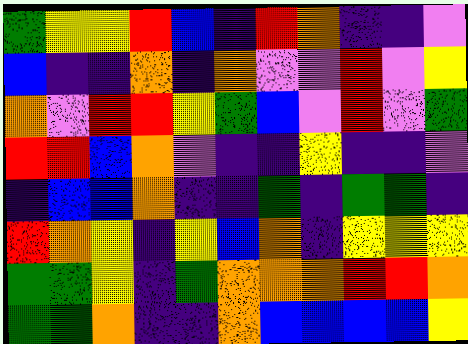[["green", "yellow", "yellow", "red", "blue", "indigo", "red", "orange", "indigo", "indigo", "violet"], ["blue", "indigo", "indigo", "orange", "indigo", "orange", "violet", "violet", "red", "violet", "yellow"], ["orange", "violet", "red", "red", "yellow", "green", "blue", "violet", "red", "violet", "green"], ["red", "red", "blue", "orange", "violet", "indigo", "indigo", "yellow", "indigo", "indigo", "violet"], ["indigo", "blue", "blue", "orange", "indigo", "indigo", "green", "indigo", "green", "green", "indigo"], ["red", "orange", "yellow", "indigo", "yellow", "blue", "orange", "indigo", "yellow", "yellow", "yellow"], ["green", "green", "yellow", "indigo", "green", "orange", "orange", "orange", "red", "red", "orange"], ["green", "green", "orange", "indigo", "indigo", "orange", "blue", "blue", "blue", "blue", "yellow"]]